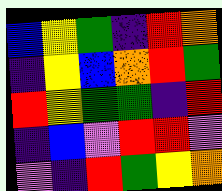[["blue", "yellow", "green", "indigo", "red", "orange"], ["indigo", "yellow", "blue", "orange", "red", "green"], ["red", "yellow", "green", "green", "indigo", "red"], ["indigo", "blue", "violet", "red", "red", "violet"], ["violet", "indigo", "red", "green", "yellow", "orange"]]